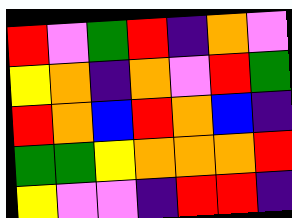[["red", "violet", "green", "red", "indigo", "orange", "violet"], ["yellow", "orange", "indigo", "orange", "violet", "red", "green"], ["red", "orange", "blue", "red", "orange", "blue", "indigo"], ["green", "green", "yellow", "orange", "orange", "orange", "red"], ["yellow", "violet", "violet", "indigo", "red", "red", "indigo"]]